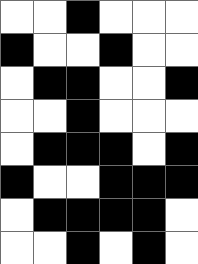[["white", "white", "black", "white", "white", "white"], ["black", "white", "white", "black", "white", "white"], ["white", "black", "black", "white", "white", "black"], ["white", "white", "black", "white", "white", "white"], ["white", "black", "black", "black", "white", "black"], ["black", "white", "white", "black", "black", "black"], ["white", "black", "black", "black", "black", "white"], ["white", "white", "black", "white", "black", "white"]]